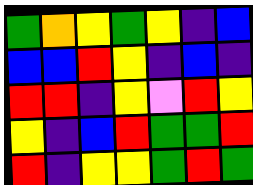[["green", "orange", "yellow", "green", "yellow", "indigo", "blue"], ["blue", "blue", "red", "yellow", "indigo", "blue", "indigo"], ["red", "red", "indigo", "yellow", "violet", "red", "yellow"], ["yellow", "indigo", "blue", "red", "green", "green", "red"], ["red", "indigo", "yellow", "yellow", "green", "red", "green"]]